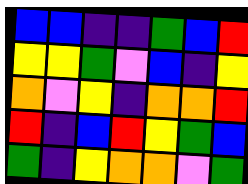[["blue", "blue", "indigo", "indigo", "green", "blue", "red"], ["yellow", "yellow", "green", "violet", "blue", "indigo", "yellow"], ["orange", "violet", "yellow", "indigo", "orange", "orange", "red"], ["red", "indigo", "blue", "red", "yellow", "green", "blue"], ["green", "indigo", "yellow", "orange", "orange", "violet", "green"]]